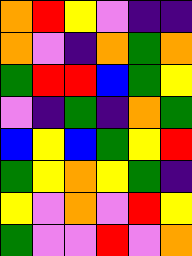[["orange", "red", "yellow", "violet", "indigo", "indigo"], ["orange", "violet", "indigo", "orange", "green", "orange"], ["green", "red", "red", "blue", "green", "yellow"], ["violet", "indigo", "green", "indigo", "orange", "green"], ["blue", "yellow", "blue", "green", "yellow", "red"], ["green", "yellow", "orange", "yellow", "green", "indigo"], ["yellow", "violet", "orange", "violet", "red", "yellow"], ["green", "violet", "violet", "red", "violet", "orange"]]